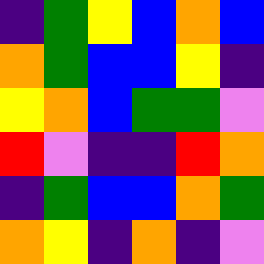[["indigo", "green", "yellow", "blue", "orange", "blue"], ["orange", "green", "blue", "blue", "yellow", "indigo"], ["yellow", "orange", "blue", "green", "green", "violet"], ["red", "violet", "indigo", "indigo", "red", "orange"], ["indigo", "green", "blue", "blue", "orange", "green"], ["orange", "yellow", "indigo", "orange", "indigo", "violet"]]